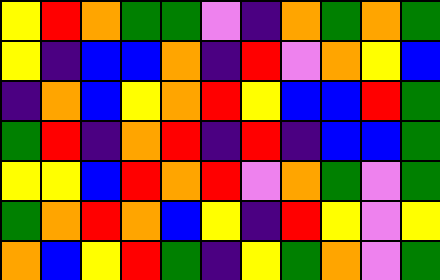[["yellow", "red", "orange", "green", "green", "violet", "indigo", "orange", "green", "orange", "green"], ["yellow", "indigo", "blue", "blue", "orange", "indigo", "red", "violet", "orange", "yellow", "blue"], ["indigo", "orange", "blue", "yellow", "orange", "red", "yellow", "blue", "blue", "red", "green"], ["green", "red", "indigo", "orange", "red", "indigo", "red", "indigo", "blue", "blue", "green"], ["yellow", "yellow", "blue", "red", "orange", "red", "violet", "orange", "green", "violet", "green"], ["green", "orange", "red", "orange", "blue", "yellow", "indigo", "red", "yellow", "violet", "yellow"], ["orange", "blue", "yellow", "red", "green", "indigo", "yellow", "green", "orange", "violet", "green"]]